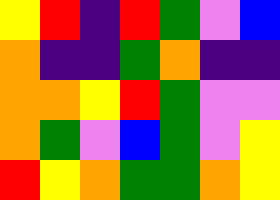[["yellow", "red", "indigo", "red", "green", "violet", "blue"], ["orange", "indigo", "indigo", "green", "orange", "indigo", "indigo"], ["orange", "orange", "yellow", "red", "green", "violet", "violet"], ["orange", "green", "violet", "blue", "green", "violet", "yellow"], ["red", "yellow", "orange", "green", "green", "orange", "yellow"]]